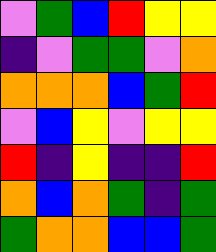[["violet", "green", "blue", "red", "yellow", "yellow"], ["indigo", "violet", "green", "green", "violet", "orange"], ["orange", "orange", "orange", "blue", "green", "red"], ["violet", "blue", "yellow", "violet", "yellow", "yellow"], ["red", "indigo", "yellow", "indigo", "indigo", "red"], ["orange", "blue", "orange", "green", "indigo", "green"], ["green", "orange", "orange", "blue", "blue", "green"]]